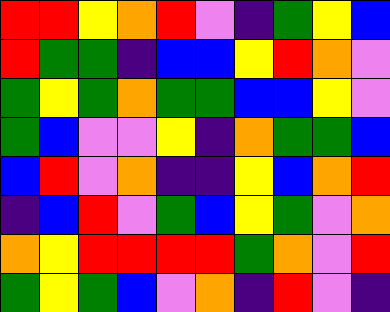[["red", "red", "yellow", "orange", "red", "violet", "indigo", "green", "yellow", "blue"], ["red", "green", "green", "indigo", "blue", "blue", "yellow", "red", "orange", "violet"], ["green", "yellow", "green", "orange", "green", "green", "blue", "blue", "yellow", "violet"], ["green", "blue", "violet", "violet", "yellow", "indigo", "orange", "green", "green", "blue"], ["blue", "red", "violet", "orange", "indigo", "indigo", "yellow", "blue", "orange", "red"], ["indigo", "blue", "red", "violet", "green", "blue", "yellow", "green", "violet", "orange"], ["orange", "yellow", "red", "red", "red", "red", "green", "orange", "violet", "red"], ["green", "yellow", "green", "blue", "violet", "orange", "indigo", "red", "violet", "indigo"]]